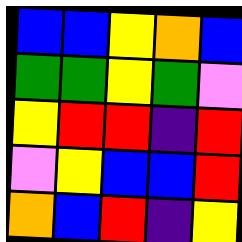[["blue", "blue", "yellow", "orange", "blue"], ["green", "green", "yellow", "green", "violet"], ["yellow", "red", "red", "indigo", "red"], ["violet", "yellow", "blue", "blue", "red"], ["orange", "blue", "red", "indigo", "yellow"]]